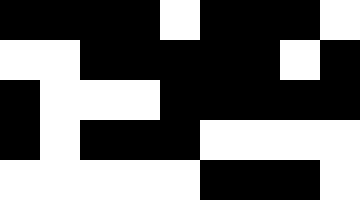[["black", "black", "black", "black", "white", "black", "black", "black", "white"], ["white", "white", "black", "black", "black", "black", "black", "white", "black"], ["black", "white", "white", "white", "black", "black", "black", "black", "black"], ["black", "white", "black", "black", "black", "white", "white", "white", "white"], ["white", "white", "white", "white", "white", "black", "black", "black", "white"]]